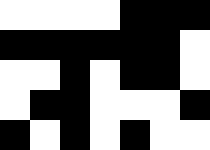[["white", "white", "white", "white", "black", "black", "black"], ["black", "black", "black", "black", "black", "black", "white"], ["white", "white", "black", "white", "black", "black", "white"], ["white", "black", "black", "white", "white", "white", "black"], ["black", "white", "black", "white", "black", "white", "white"]]